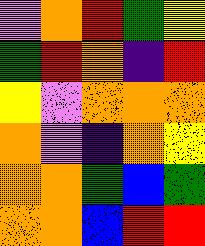[["violet", "orange", "red", "green", "yellow"], ["green", "red", "orange", "indigo", "red"], ["yellow", "violet", "orange", "orange", "orange"], ["orange", "violet", "indigo", "orange", "yellow"], ["orange", "orange", "green", "blue", "green"], ["orange", "orange", "blue", "red", "red"]]